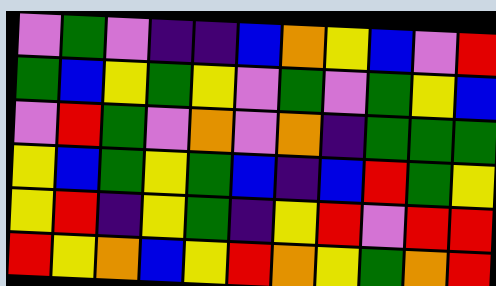[["violet", "green", "violet", "indigo", "indigo", "blue", "orange", "yellow", "blue", "violet", "red"], ["green", "blue", "yellow", "green", "yellow", "violet", "green", "violet", "green", "yellow", "blue"], ["violet", "red", "green", "violet", "orange", "violet", "orange", "indigo", "green", "green", "green"], ["yellow", "blue", "green", "yellow", "green", "blue", "indigo", "blue", "red", "green", "yellow"], ["yellow", "red", "indigo", "yellow", "green", "indigo", "yellow", "red", "violet", "red", "red"], ["red", "yellow", "orange", "blue", "yellow", "red", "orange", "yellow", "green", "orange", "red"]]